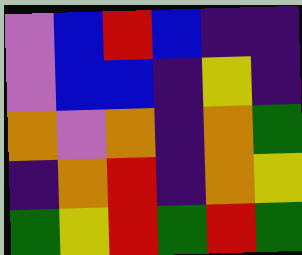[["violet", "blue", "red", "blue", "indigo", "indigo"], ["violet", "blue", "blue", "indigo", "yellow", "indigo"], ["orange", "violet", "orange", "indigo", "orange", "green"], ["indigo", "orange", "red", "indigo", "orange", "yellow"], ["green", "yellow", "red", "green", "red", "green"]]